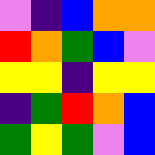[["violet", "indigo", "blue", "orange", "orange"], ["red", "orange", "green", "blue", "violet"], ["yellow", "yellow", "indigo", "yellow", "yellow"], ["indigo", "green", "red", "orange", "blue"], ["green", "yellow", "green", "violet", "blue"]]